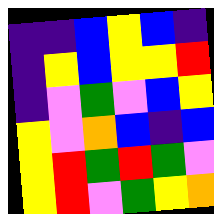[["indigo", "indigo", "blue", "yellow", "blue", "indigo"], ["indigo", "yellow", "blue", "yellow", "yellow", "red"], ["indigo", "violet", "green", "violet", "blue", "yellow"], ["yellow", "violet", "orange", "blue", "indigo", "blue"], ["yellow", "red", "green", "red", "green", "violet"], ["yellow", "red", "violet", "green", "yellow", "orange"]]